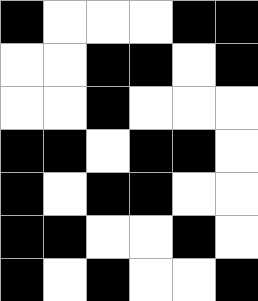[["black", "white", "white", "white", "black", "black"], ["white", "white", "black", "black", "white", "black"], ["white", "white", "black", "white", "white", "white"], ["black", "black", "white", "black", "black", "white"], ["black", "white", "black", "black", "white", "white"], ["black", "black", "white", "white", "black", "white"], ["black", "white", "black", "white", "white", "black"]]